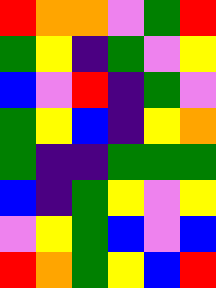[["red", "orange", "orange", "violet", "green", "red"], ["green", "yellow", "indigo", "green", "violet", "yellow"], ["blue", "violet", "red", "indigo", "green", "violet"], ["green", "yellow", "blue", "indigo", "yellow", "orange"], ["green", "indigo", "indigo", "green", "green", "green"], ["blue", "indigo", "green", "yellow", "violet", "yellow"], ["violet", "yellow", "green", "blue", "violet", "blue"], ["red", "orange", "green", "yellow", "blue", "red"]]